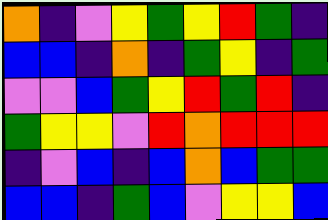[["orange", "indigo", "violet", "yellow", "green", "yellow", "red", "green", "indigo"], ["blue", "blue", "indigo", "orange", "indigo", "green", "yellow", "indigo", "green"], ["violet", "violet", "blue", "green", "yellow", "red", "green", "red", "indigo"], ["green", "yellow", "yellow", "violet", "red", "orange", "red", "red", "red"], ["indigo", "violet", "blue", "indigo", "blue", "orange", "blue", "green", "green"], ["blue", "blue", "indigo", "green", "blue", "violet", "yellow", "yellow", "blue"]]